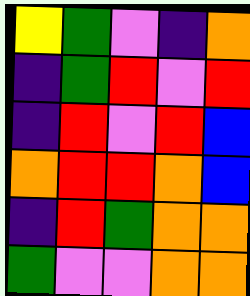[["yellow", "green", "violet", "indigo", "orange"], ["indigo", "green", "red", "violet", "red"], ["indigo", "red", "violet", "red", "blue"], ["orange", "red", "red", "orange", "blue"], ["indigo", "red", "green", "orange", "orange"], ["green", "violet", "violet", "orange", "orange"]]